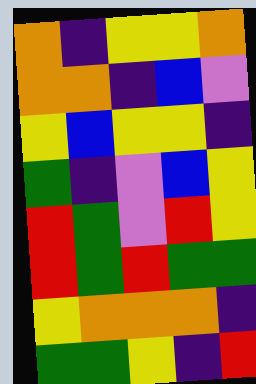[["orange", "indigo", "yellow", "yellow", "orange"], ["orange", "orange", "indigo", "blue", "violet"], ["yellow", "blue", "yellow", "yellow", "indigo"], ["green", "indigo", "violet", "blue", "yellow"], ["red", "green", "violet", "red", "yellow"], ["red", "green", "red", "green", "green"], ["yellow", "orange", "orange", "orange", "indigo"], ["green", "green", "yellow", "indigo", "red"]]